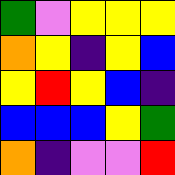[["green", "violet", "yellow", "yellow", "yellow"], ["orange", "yellow", "indigo", "yellow", "blue"], ["yellow", "red", "yellow", "blue", "indigo"], ["blue", "blue", "blue", "yellow", "green"], ["orange", "indigo", "violet", "violet", "red"]]